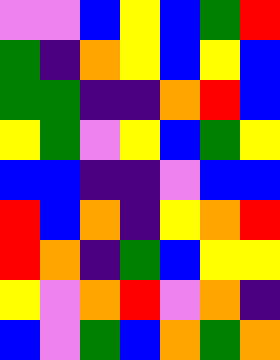[["violet", "violet", "blue", "yellow", "blue", "green", "red"], ["green", "indigo", "orange", "yellow", "blue", "yellow", "blue"], ["green", "green", "indigo", "indigo", "orange", "red", "blue"], ["yellow", "green", "violet", "yellow", "blue", "green", "yellow"], ["blue", "blue", "indigo", "indigo", "violet", "blue", "blue"], ["red", "blue", "orange", "indigo", "yellow", "orange", "red"], ["red", "orange", "indigo", "green", "blue", "yellow", "yellow"], ["yellow", "violet", "orange", "red", "violet", "orange", "indigo"], ["blue", "violet", "green", "blue", "orange", "green", "orange"]]